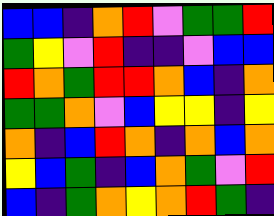[["blue", "blue", "indigo", "orange", "red", "violet", "green", "green", "red"], ["green", "yellow", "violet", "red", "indigo", "indigo", "violet", "blue", "blue"], ["red", "orange", "green", "red", "red", "orange", "blue", "indigo", "orange"], ["green", "green", "orange", "violet", "blue", "yellow", "yellow", "indigo", "yellow"], ["orange", "indigo", "blue", "red", "orange", "indigo", "orange", "blue", "orange"], ["yellow", "blue", "green", "indigo", "blue", "orange", "green", "violet", "red"], ["blue", "indigo", "green", "orange", "yellow", "orange", "red", "green", "indigo"]]